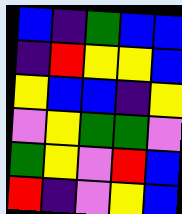[["blue", "indigo", "green", "blue", "blue"], ["indigo", "red", "yellow", "yellow", "blue"], ["yellow", "blue", "blue", "indigo", "yellow"], ["violet", "yellow", "green", "green", "violet"], ["green", "yellow", "violet", "red", "blue"], ["red", "indigo", "violet", "yellow", "blue"]]